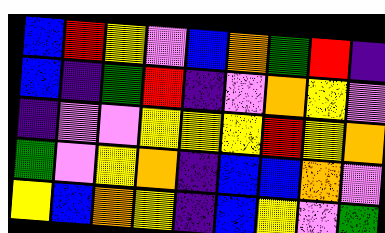[["blue", "red", "yellow", "violet", "blue", "orange", "green", "red", "indigo"], ["blue", "indigo", "green", "red", "indigo", "violet", "orange", "yellow", "violet"], ["indigo", "violet", "violet", "yellow", "yellow", "yellow", "red", "yellow", "orange"], ["green", "violet", "yellow", "orange", "indigo", "blue", "blue", "orange", "violet"], ["yellow", "blue", "orange", "yellow", "indigo", "blue", "yellow", "violet", "green"]]